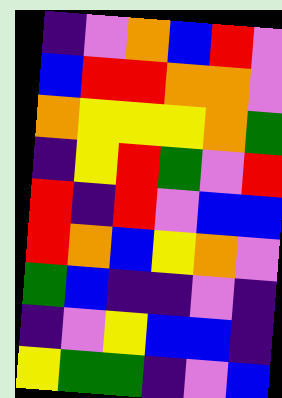[["indigo", "violet", "orange", "blue", "red", "violet"], ["blue", "red", "red", "orange", "orange", "violet"], ["orange", "yellow", "yellow", "yellow", "orange", "green"], ["indigo", "yellow", "red", "green", "violet", "red"], ["red", "indigo", "red", "violet", "blue", "blue"], ["red", "orange", "blue", "yellow", "orange", "violet"], ["green", "blue", "indigo", "indigo", "violet", "indigo"], ["indigo", "violet", "yellow", "blue", "blue", "indigo"], ["yellow", "green", "green", "indigo", "violet", "blue"]]